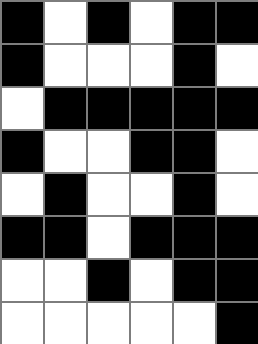[["black", "white", "black", "white", "black", "black"], ["black", "white", "white", "white", "black", "white"], ["white", "black", "black", "black", "black", "black"], ["black", "white", "white", "black", "black", "white"], ["white", "black", "white", "white", "black", "white"], ["black", "black", "white", "black", "black", "black"], ["white", "white", "black", "white", "black", "black"], ["white", "white", "white", "white", "white", "black"]]